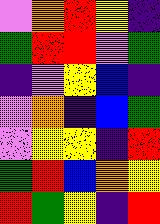[["violet", "orange", "red", "yellow", "indigo"], ["green", "red", "red", "violet", "green"], ["indigo", "violet", "yellow", "blue", "indigo"], ["violet", "orange", "indigo", "blue", "green"], ["violet", "yellow", "yellow", "indigo", "red"], ["green", "red", "blue", "orange", "yellow"], ["red", "green", "yellow", "indigo", "red"]]